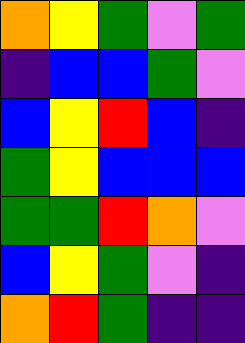[["orange", "yellow", "green", "violet", "green"], ["indigo", "blue", "blue", "green", "violet"], ["blue", "yellow", "red", "blue", "indigo"], ["green", "yellow", "blue", "blue", "blue"], ["green", "green", "red", "orange", "violet"], ["blue", "yellow", "green", "violet", "indigo"], ["orange", "red", "green", "indigo", "indigo"]]